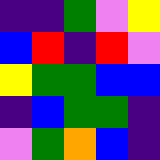[["indigo", "indigo", "green", "violet", "yellow"], ["blue", "red", "indigo", "red", "violet"], ["yellow", "green", "green", "blue", "blue"], ["indigo", "blue", "green", "green", "indigo"], ["violet", "green", "orange", "blue", "indigo"]]